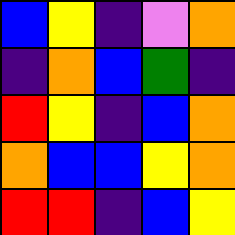[["blue", "yellow", "indigo", "violet", "orange"], ["indigo", "orange", "blue", "green", "indigo"], ["red", "yellow", "indigo", "blue", "orange"], ["orange", "blue", "blue", "yellow", "orange"], ["red", "red", "indigo", "blue", "yellow"]]